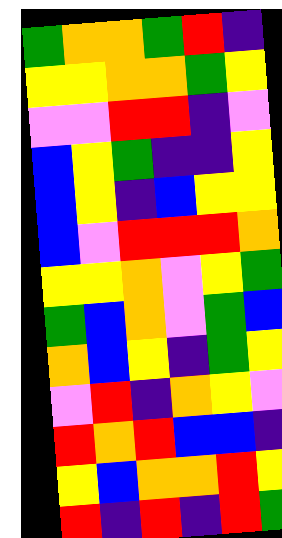[["green", "orange", "orange", "green", "red", "indigo"], ["yellow", "yellow", "orange", "orange", "green", "yellow"], ["violet", "violet", "red", "red", "indigo", "violet"], ["blue", "yellow", "green", "indigo", "indigo", "yellow"], ["blue", "yellow", "indigo", "blue", "yellow", "yellow"], ["blue", "violet", "red", "red", "red", "orange"], ["yellow", "yellow", "orange", "violet", "yellow", "green"], ["green", "blue", "orange", "violet", "green", "blue"], ["orange", "blue", "yellow", "indigo", "green", "yellow"], ["violet", "red", "indigo", "orange", "yellow", "violet"], ["red", "orange", "red", "blue", "blue", "indigo"], ["yellow", "blue", "orange", "orange", "red", "yellow"], ["red", "indigo", "red", "indigo", "red", "green"]]